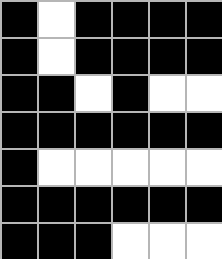[["black", "white", "black", "black", "black", "black"], ["black", "white", "black", "black", "black", "black"], ["black", "black", "white", "black", "white", "white"], ["black", "black", "black", "black", "black", "black"], ["black", "white", "white", "white", "white", "white"], ["black", "black", "black", "black", "black", "black"], ["black", "black", "black", "white", "white", "white"]]